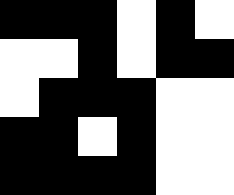[["black", "black", "black", "white", "black", "white"], ["white", "white", "black", "white", "black", "black"], ["white", "black", "black", "black", "white", "white"], ["black", "black", "white", "black", "white", "white"], ["black", "black", "black", "black", "white", "white"]]